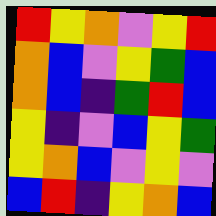[["red", "yellow", "orange", "violet", "yellow", "red"], ["orange", "blue", "violet", "yellow", "green", "blue"], ["orange", "blue", "indigo", "green", "red", "blue"], ["yellow", "indigo", "violet", "blue", "yellow", "green"], ["yellow", "orange", "blue", "violet", "yellow", "violet"], ["blue", "red", "indigo", "yellow", "orange", "blue"]]